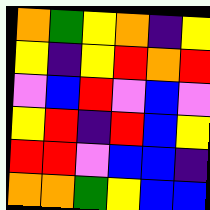[["orange", "green", "yellow", "orange", "indigo", "yellow"], ["yellow", "indigo", "yellow", "red", "orange", "red"], ["violet", "blue", "red", "violet", "blue", "violet"], ["yellow", "red", "indigo", "red", "blue", "yellow"], ["red", "red", "violet", "blue", "blue", "indigo"], ["orange", "orange", "green", "yellow", "blue", "blue"]]